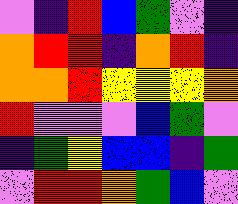[["violet", "indigo", "red", "blue", "green", "violet", "indigo"], ["orange", "red", "red", "indigo", "orange", "red", "indigo"], ["orange", "orange", "red", "yellow", "yellow", "yellow", "orange"], ["red", "violet", "violet", "violet", "blue", "green", "violet"], ["indigo", "green", "yellow", "blue", "blue", "indigo", "green"], ["violet", "red", "red", "orange", "green", "blue", "violet"]]